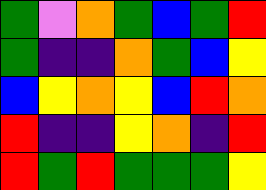[["green", "violet", "orange", "green", "blue", "green", "red"], ["green", "indigo", "indigo", "orange", "green", "blue", "yellow"], ["blue", "yellow", "orange", "yellow", "blue", "red", "orange"], ["red", "indigo", "indigo", "yellow", "orange", "indigo", "red"], ["red", "green", "red", "green", "green", "green", "yellow"]]